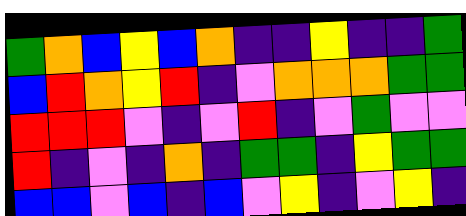[["green", "orange", "blue", "yellow", "blue", "orange", "indigo", "indigo", "yellow", "indigo", "indigo", "green"], ["blue", "red", "orange", "yellow", "red", "indigo", "violet", "orange", "orange", "orange", "green", "green"], ["red", "red", "red", "violet", "indigo", "violet", "red", "indigo", "violet", "green", "violet", "violet"], ["red", "indigo", "violet", "indigo", "orange", "indigo", "green", "green", "indigo", "yellow", "green", "green"], ["blue", "blue", "violet", "blue", "indigo", "blue", "violet", "yellow", "indigo", "violet", "yellow", "indigo"]]